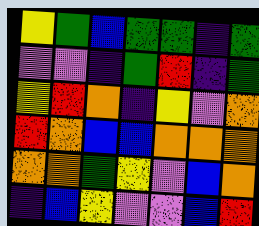[["yellow", "green", "blue", "green", "green", "indigo", "green"], ["violet", "violet", "indigo", "green", "red", "indigo", "green"], ["yellow", "red", "orange", "indigo", "yellow", "violet", "orange"], ["red", "orange", "blue", "blue", "orange", "orange", "orange"], ["orange", "orange", "green", "yellow", "violet", "blue", "orange"], ["indigo", "blue", "yellow", "violet", "violet", "blue", "red"]]